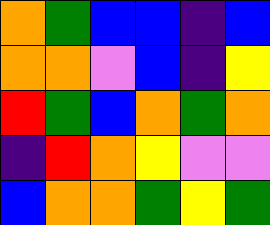[["orange", "green", "blue", "blue", "indigo", "blue"], ["orange", "orange", "violet", "blue", "indigo", "yellow"], ["red", "green", "blue", "orange", "green", "orange"], ["indigo", "red", "orange", "yellow", "violet", "violet"], ["blue", "orange", "orange", "green", "yellow", "green"]]